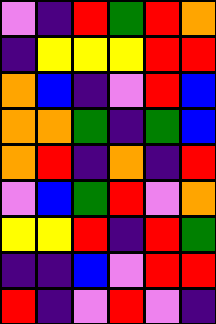[["violet", "indigo", "red", "green", "red", "orange"], ["indigo", "yellow", "yellow", "yellow", "red", "red"], ["orange", "blue", "indigo", "violet", "red", "blue"], ["orange", "orange", "green", "indigo", "green", "blue"], ["orange", "red", "indigo", "orange", "indigo", "red"], ["violet", "blue", "green", "red", "violet", "orange"], ["yellow", "yellow", "red", "indigo", "red", "green"], ["indigo", "indigo", "blue", "violet", "red", "red"], ["red", "indigo", "violet", "red", "violet", "indigo"]]